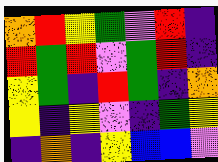[["orange", "red", "yellow", "green", "violet", "red", "indigo"], ["red", "green", "red", "violet", "green", "red", "indigo"], ["yellow", "green", "indigo", "red", "green", "indigo", "orange"], ["yellow", "indigo", "yellow", "violet", "indigo", "green", "yellow"], ["indigo", "orange", "indigo", "yellow", "blue", "blue", "violet"]]